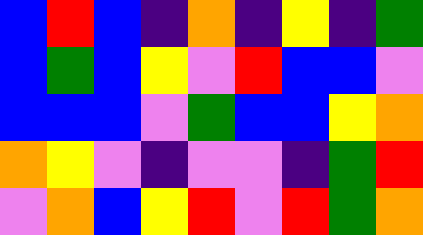[["blue", "red", "blue", "indigo", "orange", "indigo", "yellow", "indigo", "green"], ["blue", "green", "blue", "yellow", "violet", "red", "blue", "blue", "violet"], ["blue", "blue", "blue", "violet", "green", "blue", "blue", "yellow", "orange"], ["orange", "yellow", "violet", "indigo", "violet", "violet", "indigo", "green", "red"], ["violet", "orange", "blue", "yellow", "red", "violet", "red", "green", "orange"]]